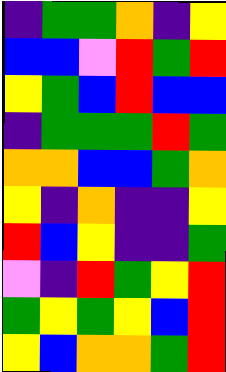[["indigo", "green", "green", "orange", "indigo", "yellow"], ["blue", "blue", "violet", "red", "green", "red"], ["yellow", "green", "blue", "red", "blue", "blue"], ["indigo", "green", "green", "green", "red", "green"], ["orange", "orange", "blue", "blue", "green", "orange"], ["yellow", "indigo", "orange", "indigo", "indigo", "yellow"], ["red", "blue", "yellow", "indigo", "indigo", "green"], ["violet", "indigo", "red", "green", "yellow", "red"], ["green", "yellow", "green", "yellow", "blue", "red"], ["yellow", "blue", "orange", "orange", "green", "red"]]